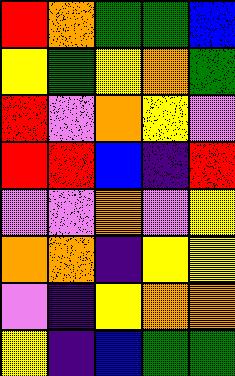[["red", "orange", "green", "green", "blue"], ["yellow", "green", "yellow", "orange", "green"], ["red", "violet", "orange", "yellow", "violet"], ["red", "red", "blue", "indigo", "red"], ["violet", "violet", "orange", "violet", "yellow"], ["orange", "orange", "indigo", "yellow", "yellow"], ["violet", "indigo", "yellow", "orange", "orange"], ["yellow", "indigo", "blue", "green", "green"]]